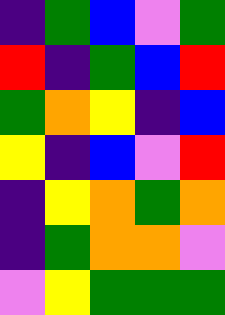[["indigo", "green", "blue", "violet", "green"], ["red", "indigo", "green", "blue", "red"], ["green", "orange", "yellow", "indigo", "blue"], ["yellow", "indigo", "blue", "violet", "red"], ["indigo", "yellow", "orange", "green", "orange"], ["indigo", "green", "orange", "orange", "violet"], ["violet", "yellow", "green", "green", "green"]]